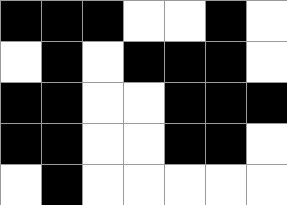[["black", "black", "black", "white", "white", "black", "white"], ["white", "black", "white", "black", "black", "black", "white"], ["black", "black", "white", "white", "black", "black", "black"], ["black", "black", "white", "white", "black", "black", "white"], ["white", "black", "white", "white", "white", "white", "white"]]